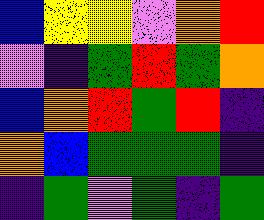[["blue", "yellow", "yellow", "violet", "orange", "red"], ["violet", "indigo", "green", "red", "green", "orange"], ["blue", "orange", "red", "green", "red", "indigo"], ["orange", "blue", "green", "green", "green", "indigo"], ["indigo", "green", "violet", "green", "indigo", "green"]]